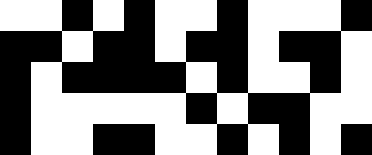[["white", "white", "black", "white", "black", "white", "white", "black", "white", "white", "white", "black"], ["black", "black", "white", "black", "black", "white", "black", "black", "white", "black", "black", "white"], ["black", "white", "black", "black", "black", "black", "white", "black", "white", "white", "black", "white"], ["black", "white", "white", "white", "white", "white", "black", "white", "black", "black", "white", "white"], ["black", "white", "white", "black", "black", "white", "white", "black", "white", "black", "white", "black"]]